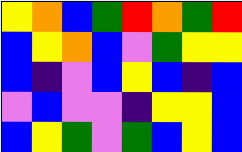[["yellow", "orange", "blue", "green", "red", "orange", "green", "red"], ["blue", "yellow", "orange", "blue", "violet", "green", "yellow", "yellow"], ["blue", "indigo", "violet", "blue", "yellow", "blue", "indigo", "blue"], ["violet", "blue", "violet", "violet", "indigo", "yellow", "yellow", "blue"], ["blue", "yellow", "green", "violet", "green", "blue", "yellow", "blue"]]